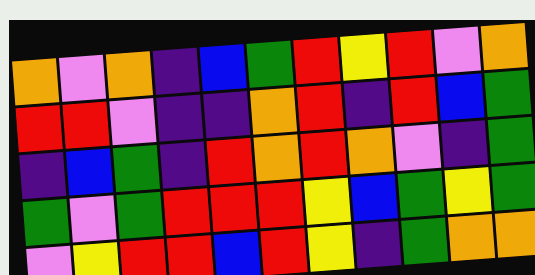[["orange", "violet", "orange", "indigo", "blue", "green", "red", "yellow", "red", "violet", "orange"], ["red", "red", "violet", "indigo", "indigo", "orange", "red", "indigo", "red", "blue", "green"], ["indigo", "blue", "green", "indigo", "red", "orange", "red", "orange", "violet", "indigo", "green"], ["green", "violet", "green", "red", "red", "red", "yellow", "blue", "green", "yellow", "green"], ["violet", "yellow", "red", "red", "blue", "red", "yellow", "indigo", "green", "orange", "orange"]]